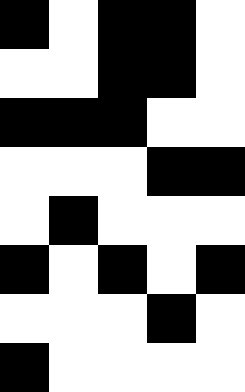[["black", "white", "black", "black", "white"], ["white", "white", "black", "black", "white"], ["black", "black", "black", "white", "white"], ["white", "white", "white", "black", "black"], ["white", "black", "white", "white", "white"], ["black", "white", "black", "white", "black"], ["white", "white", "white", "black", "white"], ["black", "white", "white", "white", "white"]]